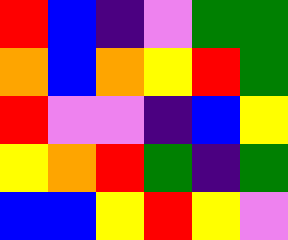[["red", "blue", "indigo", "violet", "green", "green"], ["orange", "blue", "orange", "yellow", "red", "green"], ["red", "violet", "violet", "indigo", "blue", "yellow"], ["yellow", "orange", "red", "green", "indigo", "green"], ["blue", "blue", "yellow", "red", "yellow", "violet"]]